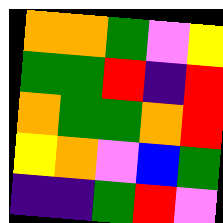[["orange", "orange", "green", "violet", "yellow"], ["green", "green", "red", "indigo", "red"], ["orange", "green", "green", "orange", "red"], ["yellow", "orange", "violet", "blue", "green"], ["indigo", "indigo", "green", "red", "violet"]]